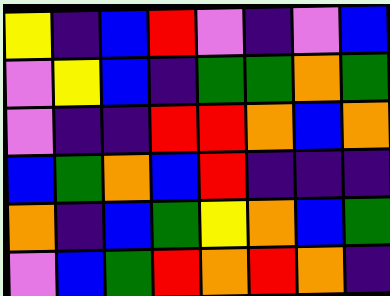[["yellow", "indigo", "blue", "red", "violet", "indigo", "violet", "blue"], ["violet", "yellow", "blue", "indigo", "green", "green", "orange", "green"], ["violet", "indigo", "indigo", "red", "red", "orange", "blue", "orange"], ["blue", "green", "orange", "blue", "red", "indigo", "indigo", "indigo"], ["orange", "indigo", "blue", "green", "yellow", "orange", "blue", "green"], ["violet", "blue", "green", "red", "orange", "red", "orange", "indigo"]]